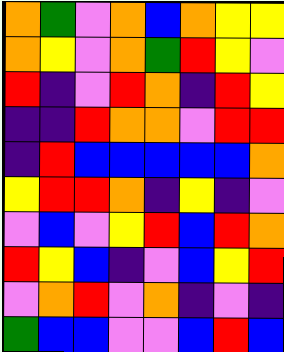[["orange", "green", "violet", "orange", "blue", "orange", "yellow", "yellow"], ["orange", "yellow", "violet", "orange", "green", "red", "yellow", "violet"], ["red", "indigo", "violet", "red", "orange", "indigo", "red", "yellow"], ["indigo", "indigo", "red", "orange", "orange", "violet", "red", "red"], ["indigo", "red", "blue", "blue", "blue", "blue", "blue", "orange"], ["yellow", "red", "red", "orange", "indigo", "yellow", "indigo", "violet"], ["violet", "blue", "violet", "yellow", "red", "blue", "red", "orange"], ["red", "yellow", "blue", "indigo", "violet", "blue", "yellow", "red"], ["violet", "orange", "red", "violet", "orange", "indigo", "violet", "indigo"], ["green", "blue", "blue", "violet", "violet", "blue", "red", "blue"]]